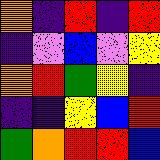[["orange", "indigo", "red", "indigo", "red"], ["indigo", "violet", "blue", "violet", "yellow"], ["orange", "red", "green", "yellow", "indigo"], ["indigo", "indigo", "yellow", "blue", "red"], ["green", "orange", "red", "red", "blue"]]